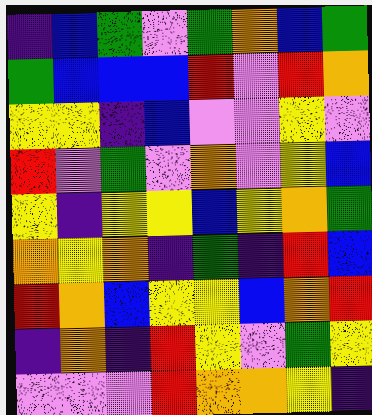[["indigo", "blue", "green", "violet", "green", "orange", "blue", "green"], ["green", "blue", "blue", "blue", "red", "violet", "red", "orange"], ["yellow", "yellow", "indigo", "blue", "violet", "violet", "yellow", "violet"], ["red", "violet", "green", "violet", "orange", "violet", "yellow", "blue"], ["yellow", "indigo", "yellow", "yellow", "blue", "yellow", "orange", "green"], ["orange", "yellow", "orange", "indigo", "green", "indigo", "red", "blue"], ["red", "orange", "blue", "yellow", "yellow", "blue", "orange", "red"], ["indigo", "orange", "indigo", "red", "yellow", "violet", "green", "yellow"], ["violet", "violet", "violet", "red", "orange", "orange", "yellow", "indigo"]]